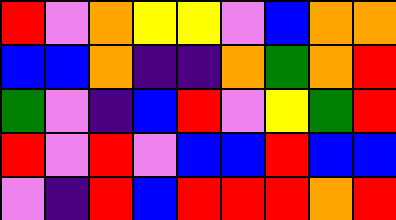[["red", "violet", "orange", "yellow", "yellow", "violet", "blue", "orange", "orange"], ["blue", "blue", "orange", "indigo", "indigo", "orange", "green", "orange", "red"], ["green", "violet", "indigo", "blue", "red", "violet", "yellow", "green", "red"], ["red", "violet", "red", "violet", "blue", "blue", "red", "blue", "blue"], ["violet", "indigo", "red", "blue", "red", "red", "red", "orange", "red"]]